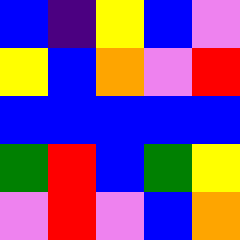[["blue", "indigo", "yellow", "blue", "violet"], ["yellow", "blue", "orange", "violet", "red"], ["blue", "blue", "blue", "blue", "blue"], ["green", "red", "blue", "green", "yellow"], ["violet", "red", "violet", "blue", "orange"]]